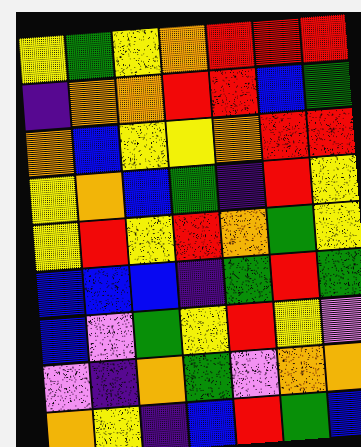[["yellow", "green", "yellow", "orange", "red", "red", "red"], ["indigo", "orange", "orange", "red", "red", "blue", "green"], ["orange", "blue", "yellow", "yellow", "orange", "red", "red"], ["yellow", "orange", "blue", "green", "indigo", "red", "yellow"], ["yellow", "red", "yellow", "red", "orange", "green", "yellow"], ["blue", "blue", "blue", "indigo", "green", "red", "green"], ["blue", "violet", "green", "yellow", "red", "yellow", "violet"], ["violet", "indigo", "orange", "green", "violet", "orange", "orange"], ["orange", "yellow", "indigo", "blue", "red", "green", "blue"]]